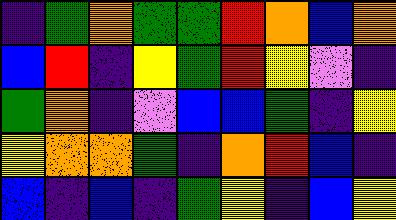[["indigo", "green", "orange", "green", "green", "red", "orange", "blue", "orange"], ["blue", "red", "indigo", "yellow", "green", "red", "yellow", "violet", "indigo"], ["green", "orange", "indigo", "violet", "blue", "blue", "green", "indigo", "yellow"], ["yellow", "orange", "orange", "green", "indigo", "orange", "red", "blue", "indigo"], ["blue", "indigo", "blue", "indigo", "green", "yellow", "indigo", "blue", "yellow"]]